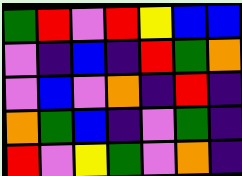[["green", "red", "violet", "red", "yellow", "blue", "blue"], ["violet", "indigo", "blue", "indigo", "red", "green", "orange"], ["violet", "blue", "violet", "orange", "indigo", "red", "indigo"], ["orange", "green", "blue", "indigo", "violet", "green", "indigo"], ["red", "violet", "yellow", "green", "violet", "orange", "indigo"]]